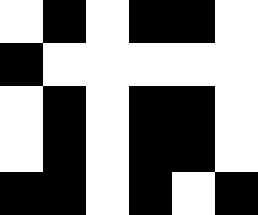[["white", "black", "white", "black", "black", "white"], ["black", "white", "white", "white", "white", "white"], ["white", "black", "white", "black", "black", "white"], ["white", "black", "white", "black", "black", "white"], ["black", "black", "white", "black", "white", "black"]]